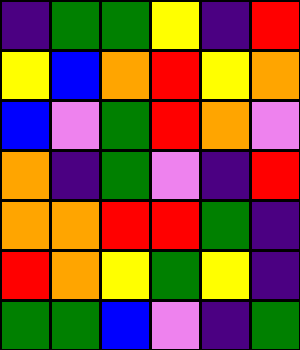[["indigo", "green", "green", "yellow", "indigo", "red"], ["yellow", "blue", "orange", "red", "yellow", "orange"], ["blue", "violet", "green", "red", "orange", "violet"], ["orange", "indigo", "green", "violet", "indigo", "red"], ["orange", "orange", "red", "red", "green", "indigo"], ["red", "orange", "yellow", "green", "yellow", "indigo"], ["green", "green", "blue", "violet", "indigo", "green"]]